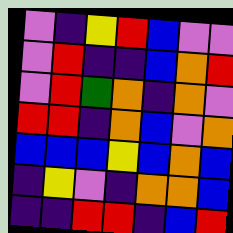[["violet", "indigo", "yellow", "red", "blue", "violet", "violet"], ["violet", "red", "indigo", "indigo", "blue", "orange", "red"], ["violet", "red", "green", "orange", "indigo", "orange", "violet"], ["red", "red", "indigo", "orange", "blue", "violet", "orange"], ["blue", "blue", "blue", "yellow", "blue", "orange", "blue"], ["indigo", "yellow", "violet", "indigo", "orange", "orange", "blue"], ["indigo", "indigo", "red", "red", "indigo", "blue", "red"]]